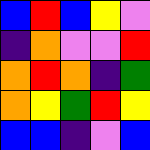[["blue", "red", "blue", "yellow", "violet"], ["indigo", "orange", "violet", "violet", "red"], ["orange", "red", "orange", "indigo", "green"], ["orange", "yellow", "green", "red", "yellow"], ["blue", "blue", "indigo", "violet", "blue"]]